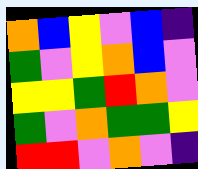[["orange", "blue", "yellow", "violet", "blue", "indigo"], ["green", "violet", "yellow", "orange", "blue", "violet"], ["yellow", "yellow", "green", "red", "orange", "violet"], ["green", "violet", "orange", "green", "green", "yellow"], ["red", "red", "violet", "orange", "violet", "indigo"]]